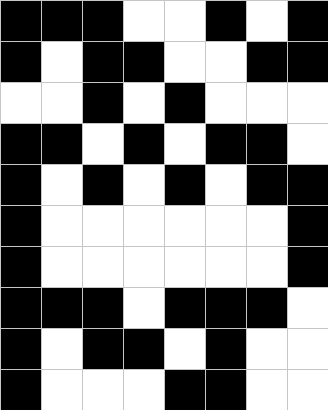[["black", "black", "black", "white", "white", "black", "white", "black"], ["black", "white", "black", "black", "white", "white", "black", "black"], ["white", "white", "black", "white", "black", "white", "white", "white"], ["black", "black", "white", "black", "white", "black", "black", "white"], ["black", "white", "black", "white", "black", "white", "black", "black"], ["black", "white", "white", "white", "white", "white", "white", "black"], ["black", "white", "white", "white", "white", "white", "white", "black"], ["black", "black", "black", "white", "black", "black", "black", "white"], ["black", "white", "black", "black", "white", "black", "white", "white"], ["black", "white", "white", "white", "black", "black", "white", "white"]]